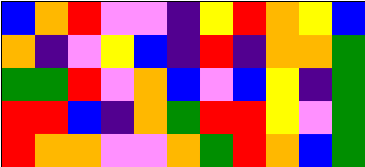[["blue", "orange", "red", "violet", "violet", "indigo", "yellow", "red", "orange", "yellow", "blue"], ["orange", "indigo", "violet", "yellow", "blue", "indigo", "red", "indigo", "orange", "orange", "green"], ["green", "green", "red", "violet", "orange", "blue", "violet", "blue", "yellow", "indigo", "green"], ["red", "red", "blue", "indigo", "orange", "green", "red", "red", "yellow", "violet", "green"], ["red", "orange", "orange", "violet", "violet", "orange", "green", "red", "orange", "blue", "green"]]